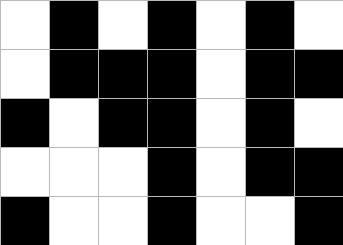[["white", "black", "white", "black", "white", "black", "white"], ["white", "black", "black", "black", "white", "black", "black"], ["black", "white", "black", "black", "white", "black", "white"], ["white", "white", "white", "black", "white", "black", "black"], ["black", "white", "white", "black", "white", "white", "black"]]